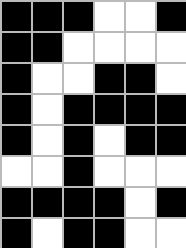[["black", "black", "black", "white", "white", "black"], ["black", "black", "white", "white", "white", "white"], ["black", "white", "white", "black", "black", "white"], ["black", "white", "black", "black", "black", "black"], ["black", "white", "black", "white", "black", "black"], ["white", "white", "black", "white", "white", "white"], ["black", "black", "black", "black", "white", "black"], ["black", "white", "black", "black", "white", "white"]]